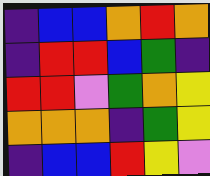[["indigo", "blue", "blue", "orange", "red", "orange"], ["indigo", "red", "red", "blue", "green", "indigo"], ["red", "red", "violet", "green", "orange", "yellow"], ["orange", "orange", "orange", "indigo", "green", "yellow"], ["indigo", "blue", "blue", "red", "yellow", "violet"]]